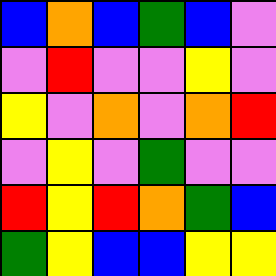[["blue", "orange", "blue", "green", "blue", "violet"], ["violet", "red", "violet", "violet", "yellow", "violet"], ["yellow", "violet", "orange", "violet", "orange", "red"], ["violet", "yellow", "violet", "green", "violet", "violet"], ["red", "yellow", "red", "orange", "green", "blue"], ["green", "yellow", "blue", "blue", "yellow", "yellow"]]